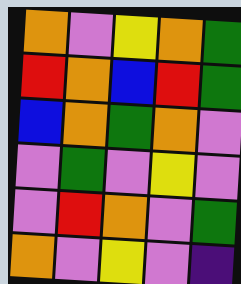[["orange", "violet", "yellow", "orange", "green"], ["red", "orange", "blue", "red", "green"], ["blue", "orange", "green", "orange", "violet"], ["violet", "green", "violet", "yellow", "violet"], ["violet", "red", "orange", "violet", "green"], ["orange", "violet", "yellow", "violet", "indigo"]]